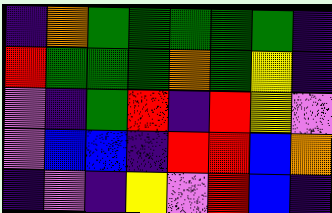[["indigo", "orange", "green", "green", "green", "green", "green", "indigo"], ["red", "green", "green", "green", "orange", "green", "yellow", "indigo"], ["violet", "indigo", "green", "red", "indigo", "red", "yellow", "violet"], ["violet", "blue", "blue", "indigo", "red", "red", "blue", "orange"], ["indigo", "violet", "indigo", "yellow", "violet", "red", "blue", "indigo"]]